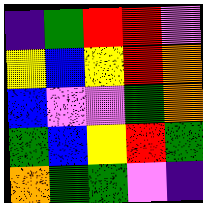[["indigo", "green", "red", "red", "violet"], ["yellow", "blue", "yellow", "red", "orange"], ["blue", "violet", "violet", "green", "orange"], ["green", "blue", "yellow", "red", "green"], ["orange", "green", "green", "violet", "indigo"]]